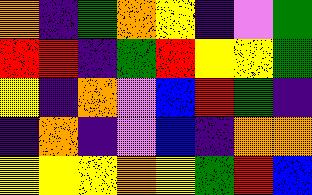[["orange", "indigo", "green", "orange", "yellow", "indigo", "violet", "green"], ["red", "red", "indigo", "green", "red", "yellow", "yellow", "green"], ["yellow", "indigo", "orange", "violet", "blue", "red", "green", "indigo"], ["indigo", "orange", "indigo", "violet", "blue", "indigo", "orange", "orange"], ["yellow", "yellow", "yellow", "orange", "yellow", "green", "red", "blue"]]